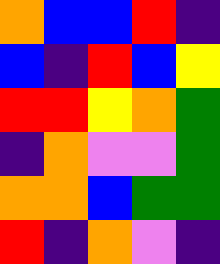[["orange", "blue", "blue", "red", "indigo"], ["blue", "indigo", "red", "blue", "yellow"], ["red", "red", "yellow", "orange", "green"], ["indigo", "orange", "violet", "violet", "green"], ["orange", "orange", "blue", "green", "green"], ["red", "indigo", "orange", "violet", "indigo"]]